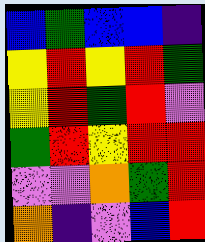[["blue", "green", "blue", "blue", "indigo"], ["yellow", "red", "yellow", "red", "green"], ["yellow", "red", "green", "red", "violet"], ["green", "red", "yellow", "red", "red"], ["violet", "violet", "orange", "green", "red"], ["orange", "indigo", "violet", "blue", "red"]]